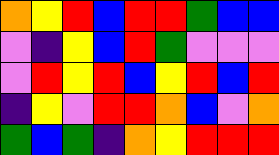[["orange", "yellow", "red", "blue", "red", "red", "green", "blue", "blue"], ["violet", "indigo", "yellow", "blue", "red", "green", "violet", "violet", "violet"], ["violet", "red", "yellow", "red", "blue", "yellow", "red", "blue", "red"], ["indigo", "yellow", "violet", "red", "red", "orange", "blue", "violet", "orange"], ["green", "blue", "green", "indigo", "orange", "yellow", "red", "red", "red"]]